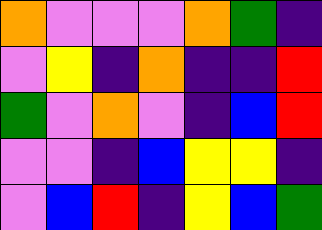[["orange", "violet", "violet", "violet", "orange", "green", "indigo"], ["violet", "yellow", "indigo", "orange", "indigo", "indigo", "red"], ["green", "violet", "orange", "violet", "indigo", "blue", "red"], ["violet", "violet", "indigo", "blue", "yellow", "yellow", "indigo"], ["violet", "blue", "red", "indigo", "yellow", "blue", "green"]]